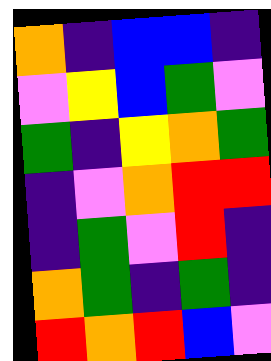[["orange", "indigo", "blue", "blue", "indigo"], ["violet", "yellow", "blue", "green", "violet"], ["green", "indigo", "yellow", "orange", "green"], ["indigo", "violet", "orange", "red", "red"], ["indigo", "green", "violet", "red", "indigo"], ["orange", "green", "indigo", "green", "indigo"], ["red", "orange", "red", "blue", "violet"]]